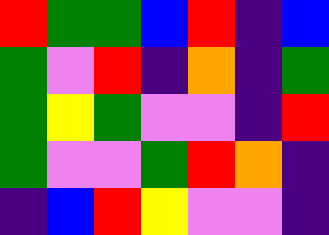[["red", "green", "green", "blue", "red", "indigo", "blue"], ["green", "violet", "red", "indigo", "orange", "indigo", "green"], ["green", "yellow", "green", "violet", "violet", "indigo", "red"], ["green", "violet", "violet", "green", "red", "orange", "indigo"], ["indigo", "blue", "red", "yellow", "violet", "violet", "indigo"]]